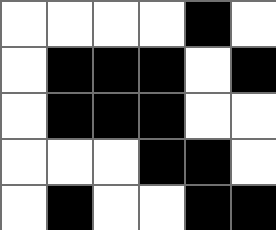[["white", "white", "white", "white", "black", "white"], ["white", "black", "black", "black", "white", "black"], ["white", "black", "black", "black", "white", "white"], ["white", "white", "white", "black", "black", "white"], ["white", "black", "white", "white", "black", "black"]]